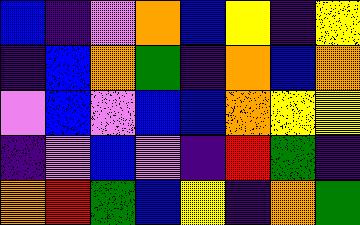[["blue", "indigo", "violet", "orange", "blue", "yellow", "indigo", "yellow"], ["indigo", "blue", "orange", "green", "indigo", "orange", "blue", "orange"], ["violet", "blue", "violet", "blue", "blue", "orange", "yellow", "yellow"], ["indigo", "violet", "blue", "violet", "indigo", "red", "green", "indigo"], ["orange", "red", "green", "blue", "yellow", "indigo", "orange", "green"]]